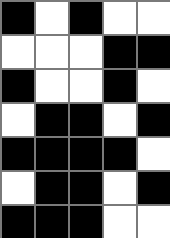[["black", "white", "black", "white", "white"], ["white", "white", "white", "black", "black"], ["black", "white", "white", "black", "white"], ["white", "black", "black", "white", "black"], ["black", "black", "black", "black", "white"], ["white", "black", "black", "white", "black"], ["black", "black", "black", "white", "white"]]